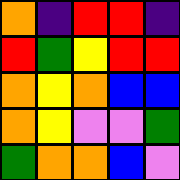[["orange", "indigo", "red", "red", "indigo"], ["red", "green", "yellow", "red", "red"], ["orange", "yellow", "orange", "blue", "blue"], ["orange", "yellow", "violet", "violet", "green"], ["green", "orange", "orange", "blue", "violet"]]